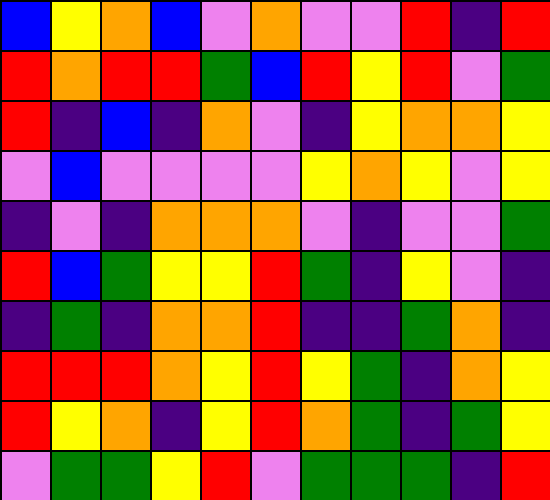[["blue", "yellow", "orange", "blue", "violet", "orange", "violet", "violet", "red", "indigo", "red"], ["red", "orange", "red", "red", "green", "blue", "red", "yellow", "red", "violet", "green"], ["red", "indigo", "blue", "indigo", "orange", "violet", "indigo", "yellow", "orange", "orange", "yellow"], ["violet", "blue", "violet", "violet", "violet", "violet", "yellow", "orange", "yellow", "violet", "yellow"], ["indigo", "violet", "indigo", "orange", "orange", "orange", "violet", "indigo", "violet", "violet", "green"], ["red", "blue", "green", "yellow", "yellow", "red", "green", "indigo", "yellow", "violet", "indigo"], ["indigo", "green", "indigo", "orange", "orange", "red", "indigo", "indigo", "green", "orange", "indigo"], ["red", "red", "red", "orange", "yellow", "red", "yellow", "green", "indigo", "orange", "yellow"], ["red", "yellow", "orange", "indigo", "yellow", "red", "orange", "green", "indigo", "green", "yellow"], ["violet", "green", "green", "yellow", "red", "violet", "green", "green", "green", "indigo", "red"]]